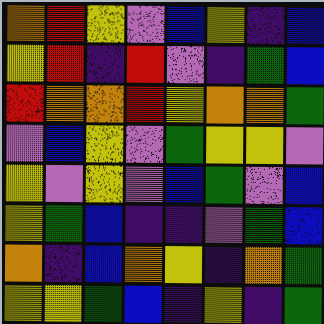[["orange", "red", "yellow", "violet", "blue", "yellow", "indigo", "blue"], ["yellow", "red", "indigo", "red", "violet", "indigo", "green", "blue"], ["red", "orange", "orange", "red", "yellow", "orange", "orange", "green"], ["violet", "blue", "yellow", "violet", "green", "yellow", "yellow", "violet"], ["yellow", "violet", "yellow", "violet", "blue", "green", "violet", "blue"], ["yellow", "green", "blue", "indigo", "indigo", "violet", "green", "blue"], ["orange", "indigo", "blue", "orange", "yellow", "indigo", "orange", "green"], ["yellow", "yellow", "green", "blue", "indigo", "yellow", "indigo", "green"]]